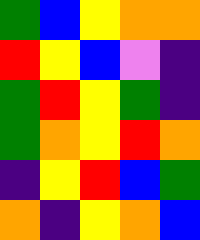[["green", "blue", "yellow", "orange", "orange"], ["red", "yellow", "blue", "violet", "indigo"], ["green", "red", "yellow", "green", "indigo"], ["green", "orange", "yellow", "red", "orange"], ["indigo", "yellow", "red", "blue", "green"], ["orange", "indigo", "yellow", "orange", "blue"]]